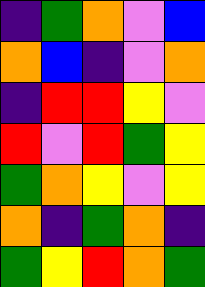[["indigo", "green", "orange", "violet", "blue"], ["orange", "blue", "indigo", "violet", "orange"], ["indigo", "red", "red", "yellow", "violet"], ["red", "violet", "red", "green", "yellow"], ["green", "orange", "yellow", "violet", "yellow"], ["orange", "indigo", "green", "orange", "indigo"], ["green", "yellow", "red", "orange", "green"]]